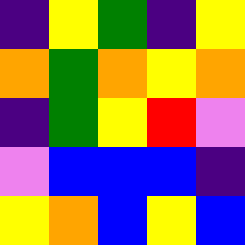[["indigo", "yellow", "green", "indigo", "yellow"], ["orange", "green", "orange", "yellow", "orange"], ["indigo", "green", "yellow", "red", "violet"], ["violet", "blue", "blue", "blue", "indigo"], ["yellow", "orange", "blue", "yellow", "blue"]]